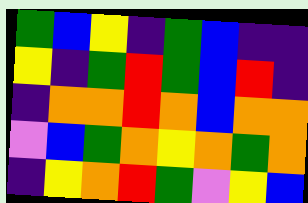[["green", "blue", "yellow", "indigo", "green", "blue", "indigo", "indigo"], ["yellow", "indigo", "green", "red", "green", "blue", "red", "indigo"], ["indigo", "orange", "orange", "red", "orange", "blue", "orange", "orange"], ["violet", "blue", "green", "orange", "yellow", "orange", "green", "orange"], ["indigo", "yellow", "orange", "red", "green", "violet", "yellow", "blue"]]